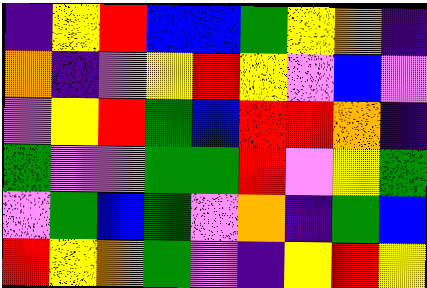[["indigo", "yellow", "red", "blue", "blue", "green", "yellow", "orange", "indigo"], ["orange", "indigo", "violet", "yellow", "red", "yellow", "violet", "blue", "violet"], ["violet", "yellow", "red", "green", "blue", "red", "red", "orange", "indigo"], ["green", "violet", "violet", "green", "green", "red", "violet", "yellow", "green"], ["violet", "green", "blue", "green", "violet", "orange", "indigo", "green", "blue"], ["red", "yellow", "orange", "green", "violet", "indigo", "yellow", "red", "yellow"]]